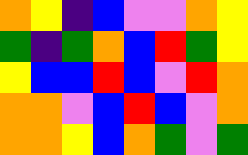[["orange", "yellow", "indigo", "blue", "violet", "violet", "orange", "yellow"], ["green", "indigo", "green", "orange", "blue", "red", "green", "yellow"], ["yellow", "blue", "blue", "red", "blue", "violet", "red", "orange"], ["orange", "orange", "violet", "blue", "red", "blue", "violet", "orange"], ["orange", "orange", "yellow", "blue", "orange", "green", "violet", "green"]]